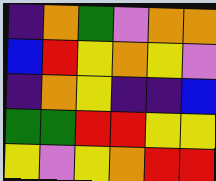[["indigo", "orange", "green", "violet", "orange", "orange"], ["blue", "red", "yellow", "orange", "yellow", "violet"], ["indigo", "orange", "yellow", "indigo", "indigo", "blue"], ["green", "green", "red", "red", "yellow", "yellow"], ["yellow", "violet", "yellow", "orange", "red", "red"]]